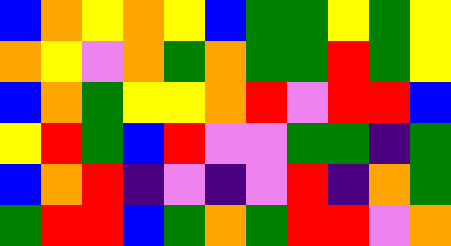[["blue", "orange", "yellow", "orange", "yellow", "blue", "green", "green", "yellow", "green", "yellow"], ["orange", "yellow", "violet", "orange", "green", "orange", "green", "green", "red", "green", "yellow"], ["blue", "orange", "green", "yellow", "yellow", "orange", "red", "violet", "red", "red", "blue"], ["yellow", "red", "green", "blue", "red", "violet", "violet", "green", "green", "indigo", "green"], ["blue", "orange", "red", "indigo", "violet", "indigo", "violet", "red", "indigo", "orange", "green"], ["green", "red", "red", "blue", "green", "orange", "green", "red", "red", "violet", "orange"]]